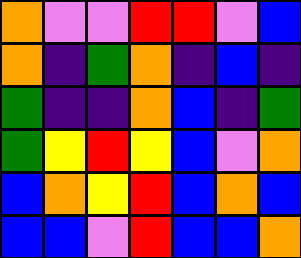[["orange", "violet", "violet", "red", "red", "violet", "blue"], ["orange", "indigo", "green", "orange", "indigo", "blue", "indigo"], ["green", "indigo", "indigo", "orange", "blue", "indigo", "green"], ["green", "yellow", "red", "yellow", "blue", "violet", "orange"], ["blue", "orange", "yellow", "red", "blue", "orange", "blue"], ["blue", "blue", "violet", "red", "blue", "blue", "orange"]]